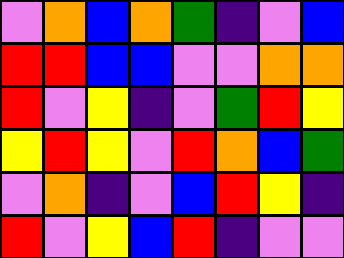[["violet", "orange", "blue", "orange", "green", "indigo", "violet", "blue"], ["red", "red", "blue", "blue", "violet", "violet", "orange", "orange"], ["red", "violet", "yellow", "indigo", "violet", "green", "red", "yellow"], ["yellow", "red", "yellow", "violet", "red", "orange", "blue", "green"], ["violet", "orange", "indigo", "violet", "blue", "red", "yellow", "indigo"], ["red", "violet", "yellow", "blue", "red", "indigo", "violet", "violet"]]